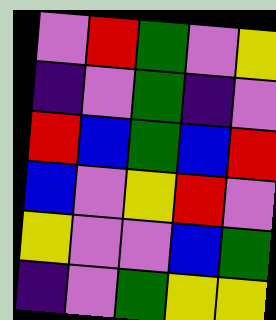[["violet", "red", "green", "violet", "yellow"], ["indigo", "violet", "green", "indigo", "violet"], ["red", "blue", "green", "blue", "red"], ["blue", "violet", "yellow", "red", "violet"], ["yellow", "violet", "violet", "blue", "green"], ["indigo", "violet", "green", "yellow", "yellow"]]